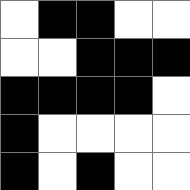[["white", "black", "black", "white", "white"], ["white", "white", "black", "black", "black"], ["black", "black", "black", "black", "white"], ["black", "white", "white", "white", "white"], ["black", "white", "black", "white", "white"]]